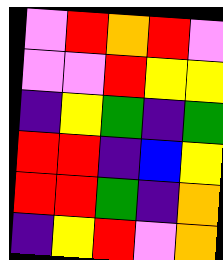[["violet", "red", "orange", "red", "violet"], ["violet", "violet", "red", "yellow", "yellow"], ["indigo", "yellow", "green", "indigo", "green"], ["red", "red", "indigo", "blue", "yellow"], ["red", "red", "green", "indigo", "orange"], ["indigo", "yellow", "red", "violet", "orange"]]